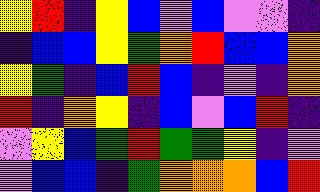[["yellow", "red", "indigo", "yellow", "blue", "violet", "blue", "violet", "violet", "indigo"], ["indigo", "blue", "blue", "yellow", "green", "orange", "red", "blue", "blue", "orange"], ["yellow", "green", "indigo", "blue", "red", "blue", "indigo", "violet", "indigo", "orange"], ["red", "indigo", "orange", "yellow", "indigo", "blue", "violet", "blue", "red", "indigo"], ["violet", "yellow", "blue", "green", "red", "green", "green", "yellow", "indigo", "violet"], ["violet", "blue", "blue", "indigo", "green", "orange", "orange", "orange", "blue", "red"]]